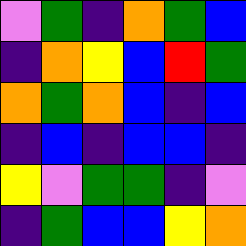[["violet", "green", "indigo", "orange", "green", "blue"], ["indigo", "orange", "yellow", "blue", "red", "green"], ["orange", "green", "orange", "blue", "indigo", "blue"], ["indigo", "blue", "indigo", "blue", "blue", "indigo"], ["yellow", "violet", "green", "green", "indigo", "violet"], ["indigo", "green", "blue", "blue", "yellow", "orange"]]